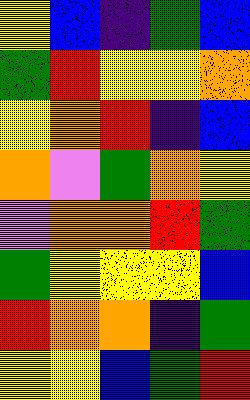[["yellow", "blue", "indigo", "green", "blue"], ["green", "red", "yellow", "yellow", "orange"], ["yellow", "orange", "red", "indigo", "blue"], ["orange", "violet", "green", "orange", "yellow"], ["violet", "orange", "orange", "red", "green"], ["green", "yellow", "yellow", "yellow", "blue"], ["red", "orange", "orange", "indigo", "green"], ["yellow", "yellow", "blue", "green", "red"]]